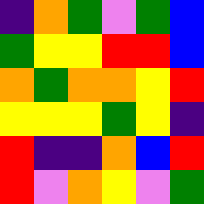[["indigo", "orange", "green", "violet", "green", "blue"], ["green", "yellow", "yellow", "red", "red", "blue"], ["orange", "green", "orange", "orange", "yellow", "red"], ["yellow", "yellow", "yellow", "green", "yellow", "indigo"], ["red", "indigo", "indigo", "orange", "blue", "red"], ["red", "violet", "orange", "yellow", "violet", "green"]]